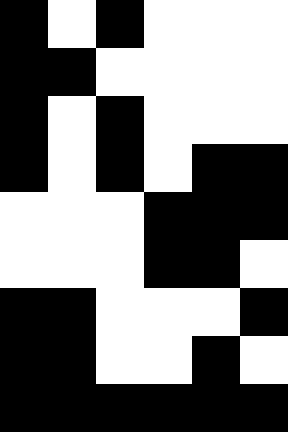[["black", "white", "black", "white", "white", "white"], ["black", "black", "white", "white", "white", "white"], ["black", "white", "black", "white", "white", "white"], ["black", "white", "black", "white", "black", "black"], ["white", "white", "white", "black", "black", "black"], ["white", "white", "white", "black", "black", "white"], ["black", "black", "white", "white", "white", "black"], ["black", "black", "white", "white", "black", "white"], ["black", "black", "black", "black", "black", "black"]]